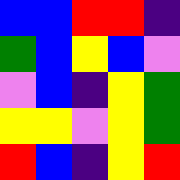[["blue", "blue", "red", "red", "indigo"], ["green", "blue", "yellow", "blue", "violet"], ["violet", "blue", "indigo", "yellow", "green"], ["yellow", "yellow", "violet", "yellow", "green"], ["red", "blue", "indigo", "yellow", "red"]]